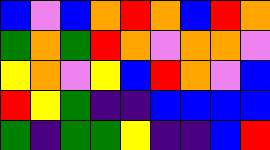[["blue", "violet", "blue", "orange", "red", "orange", "blue", "red", "orange"], ["green", "orange", "green", "red", "orange", "violet", "orange", "orange", "violet"], ["yellow", "orange", "violet", "yellow", "blue", "red", "orange", "violet", "blue"], ["red", "yellow", "green", "indigo", "indigo", "blue", "blue", "blue", "blue"], ["green", "indigo", "green", "green", "yellow", "indigo", "indigo", "blue", "red"]]